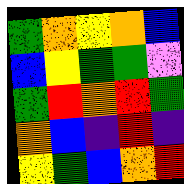[["green", "orange", "yellow", "orange", "blue"], ["blue", "yellow", "green", "green", "violet"], ["green", "red", "orange", "red", "green"], ["orange", "blue", "indigo", "red", "indigo"], ["yellow", "green", "blue", "orange", "red"]]